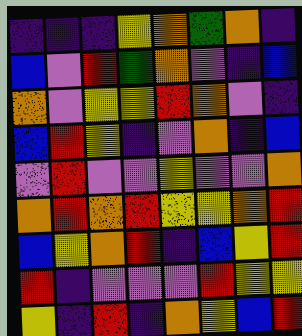[["indigo", "indigo", "indigo", "yellow", "orange", "green", "orange", "indigo"], ["blue", "violet", "red", "green", "orange", "violet", "indigo", "blue"], ["orange", "violet", "yellow", "yellow", "red", "orange", "violet", "indigo"], ["blue", "red", "yellow", "indigo", "violet", "orange", "indigo", "blue"], ["violet", "red", "violet", "violet", "yellow", "violet", "violet", "orange"], ["orange", "red", "orange", "red", "yellow", "yellow", "orange", "red"], ["blue", "yellow", "orange", "red", "indigo", "blue", "yellow", "red"], ["red", "indigo", "violet", "violet", "violet", "red", "yellow", "yellow"], ["yellow", "indigo", "red", "indigo", "orange", "yellow", "blue", "red"]]